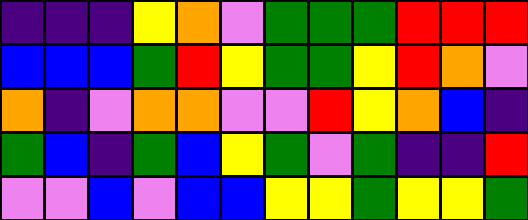[["indigo", "indigo", "indigo", "yellow", "orange", "violet", "green", "green", "green", "red", "red", "red"], ["blue", "blue", "blue", "green", "red", "yellow", "green", "green", "yellow", "red", "orange", "violet"], ["orange", "indigo", "violet", "orange", "orange", "violet", "violet", "red", "yellow", "orange", "blue", "indigo"], ["green", "blue", "indigo", "green", "blue", "yellow", "green", "violet", "green", "indigo", "indigo", "red"], ["violet", "violet", "blue", "violet", "blue", "blue", "yellow", "yellow", "green", "yellow", "yellow", "green"]]